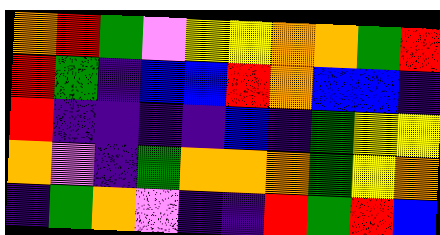[["orange", "red", "green", "violet", "yellow", "yellow", "orange", "orange", "green", "red"], ["red", "green", "indigo", "blue", "blue", "red", "orange", "blue", "blue", "indigo"], ["red", "indigo", "indigo", "indigo", "indigo", "blue", "indigo", "green", "yellow", "yellow"], ["orange", "violet", "indigo", "green", "orange", "orange", "orange", "green", "yellow", "orange"], ["indigo", "green", "orange", "violet", "indigo", "indigo", "red", "green", "red", "blue"]]